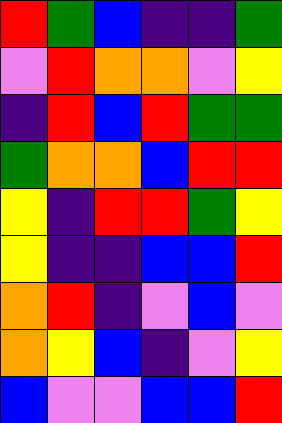[["red", "green", "blue", "indigo", "indigo", "green"], ["violet", "red", "orange", "orange", "violet", "yellow"], ["indigo", "red", "blue", "red", "green", "green"], ["green", "orange", "orange", "blue", "red", "red"], ["yellow", "indigo", "red", "red", "green", "yellow"], ["yellow", "indigo", "indigo", "blue", "blue", "red"], ["orange", "red", "indigo", "violet", "blue", "violet"], ["orange", "yellow", "blue", "indigo", "violet", "yellow"], ["blue", "violet", "violet", "blue", "blue", "red"]]